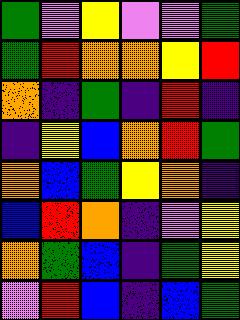[["green", "violet", "yellow", "violet", "violet", "green"], ["green", "red", "orange", "orange", "yellow", "red"], ["orange", "indigo", "green", "indigo", "red", "indigo"], ["indigo", "yellow", "blue", "orange", "red", "green"], ["orange", "blue", "green", "yellow", "orange", "indigo"], ["blue", "red", "orange", "indigo", "violet", "yellow"], ["orange", "green", "blue", "indigo", "green", "yellow"], ["violet", "red", "blue", "indigo", "blue", "green"]]